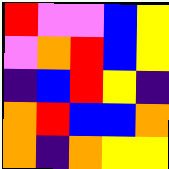[["red", "violet", "violet", "blue", "yellow"], ["violet", "orange", "red", "blue", "yellow"], ["indigo", "blue", "red", "yellow", "indigo"], ["orange", "red", "blue", "blue", "orange"], ["orange", "indigo", "orange", "yellow", "yellow"]]